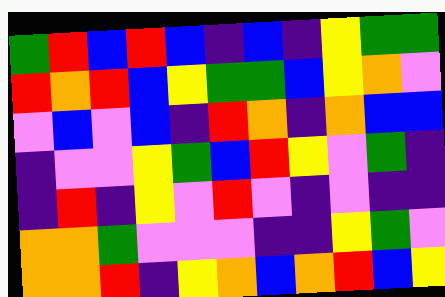[["green", "red", "blue", "red", "blue", "indigo", "blue", "indigo", "yellow", "green", "green"], ["red", "orange", "red", "blue", "yellow", "green", "green", "blue", "yellow", "orange", "violet"], ["violet", "blue", "violet", "blue", "indigo", "red", "orange", "indigo", "orange", "blue", "blue"], ["indigo", "violet", "violet", "yellow", "green", "blue", "red", "yellow", "violet", "green", "indigo"], ["indigo", "red", "indigo", "yellow", "violet", "red", "violet", "indigo", "violet", "indigo", "indigo"], ["orange", "orange", "green", "violet", "violet", "violet", "indigo", "indigo", "yellow", "green", "violet"], ["orange", "orange", "red", "indigo", "yellow", "orange", "blue", "orange", "red", "blue", "yellow"]]